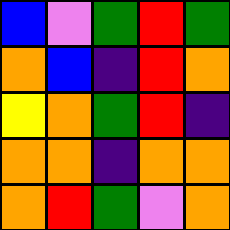[["blue", "violet", "green", "red", "green"], ["orange", "blue", "indigo", "red", "orange"], ["yellow", "orange", "green", "red", "indigo"], ["orange", "orange", "indigo", "orange", "orange"], ["orange", "red", "green", "violet", "orange"]]